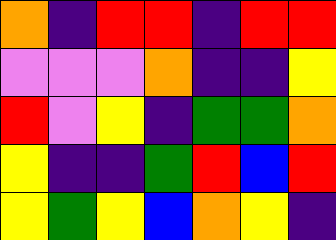[["orange", "indigo", "red", "red", "indigo", "red", "red"], ["violet", "violet", "violet", "orange", "indigo", "indigo", "yellow"], ["red", "violet", "yellow", "indigo", "green", "green", "orange"], ["yellow", "indigo", "indigo", "green", "red", "blue", "red"], ["yellow", "green", "yellow", "blue", "orange", "yellow", "indigo"]]